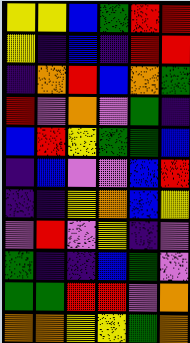[["yellow", "yellow", "blue", "green", "red", "red"], ["yellow", "indigo", "blue", "indigo", "red", "red"], ["indigo", "orange", "red", "blue", "orange", "green"], ["red", "violet", "orange", "violet", "green", "indigo"], ["blue", "red", "yellow", "green", "green", "blue"], ["indigo", "blue", "violet", "violet", "blue", "red"], ["indigo", "indigo", "yellow", "orange", "blue", "yellow"], ["violet", "red", "violet", "yellow", "indigo", "violet"], ["green", "indigo", "indigo", "blue", "green", "violet"], ["green", "green", "red", "red", "violet", "orange"], ["orange", "orange", "yellow", "yellow", "green", "orange"]]